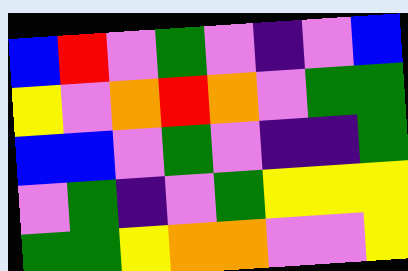[["blue", "red", "violet", "green", "violet", "indigo", "violet", "blue"], ["yellow", "violet", "orange", "red", "orange", "violet", "green", "green"], ["blue", "blue", "violet", "green", "violet", "indigo", "indigo", "green"], ["violet", "green", "indigo", "violet", "green", "yellow", "yellow", "yellow"], ["green", "green", "yellow", "orange", "orange", "violet", "violet", "yellow"]]